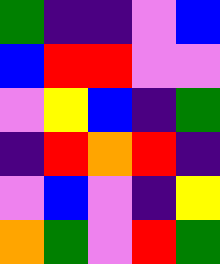[["green", "indigo", "indigo", "violet", "blue"], ["blue", "red", "red", "violet", "violet"], ["violet", "yellow", "blue", "indigo", "green"], ["indigo", "red", "orange", "red", "indigo"], ["violet", "blue", "violet", "indigo", "yellow"], ["orange", "green", "violet", "red", "green"]]